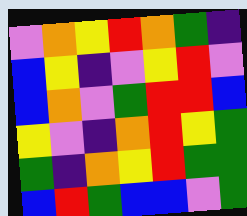[["violet", "orange", "yellow", "red", "orange", "green", "indigo"], ["blue", "yellow", "indigo", "violet", "yellow", "red", "violet"], ["blue", "orange", "violet", "green", "red", "red", "blue"], ["yellow", "violet", "indigo", "orange", "red", "yellow", "green"], ["green", "indigo", "orange", "yellow", "red", "green", "green"], ["blue", "red", "green", "blue", "blue", "violet", "green"]]